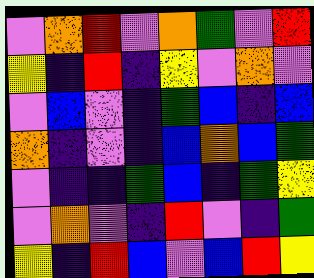[["violet", "orange", "red", "violet", "orange", "green", "violet", "red"], ["yellow", "indigo", "red", "indigo", "yellow", "violet", "orange", "violet"], ["violet", "blue", "violet", "indigo", "green", "blue", "indigo", "blue"], ["orange", "indigo", "violet", "indigo", "blue", "orange", "blue", "green"], ["violet", "indigo", "indigo", "green", "blue", "indigo", "green", "yellow"], ["violet", "orange", "violet", "indigo", "red", "violet", "indigo", "green"], ["yellow", "indigo", "red", "blue", "violet", "blue", "red", "yellow"]]